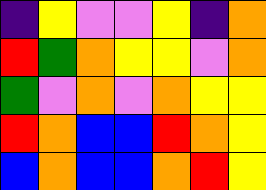[["indigo", "yellow", "violet", "violet", "yellow", "indigo", "orange"], ["red", "green", "orange", "yellow", "yellow", "violet", "orange"], ["green", "violet", "orange", "violet", "orange", "yellow", "yellow"], ["red", "orange", "blue", "blue", "red", "orange", "yellow"], ["blue", "orange", "blue", "blue", "orange", "red", "yellow"]]